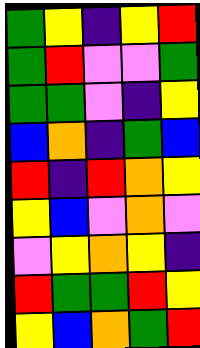[["green", "yellow", "indigo", "yellow", "red"], ["green", "red", "violet", "violet", "green"], ["green", "green", "violet", "indigo", "yellow"], ["blue", "orange", "indigo", "green", "blue"], ["red", "indigo", "red", "orange", "yellow"], ["yellow", "blue", "violet", "orange", "violet"], ["violet", "yellow", "orange", "yellow", "indigo"], ["red", "green", "green", "red", "yellow"], ["yellow", "blue", "orange", "green", "red"]]